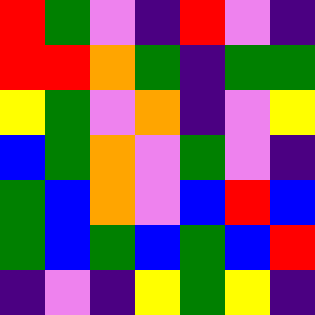[["red", "green", "violet", "indigo", "red", "violet", "indigo"], ["red", "red", "orange", "green", "indigo", "green", "green"], ["yellow", "green", "violet", "orange", "indigo", "violet", "yellow"], ["blue", "green", "orange", "violet", "green", "violet", "indigo"], ["green", "blue", "orange", "violet", "blue", "red", "blue"], ["green", "blue", "green", "blue", "green", "blue", "red"], ["indigo", "violet", "indigo", "yellow", "green", "yellow", "indigo"]]